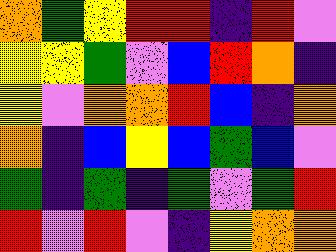[["orange", "green", "yellow", "red", "red", "indigo", "red", "violet"], ["yellow", "yellow", "green", "violet", "blue", "red", "orange", "indigo"], ["yellow", "violet", "orange", "orange", "red", "blue", "indigo", "orange"], ["orange", "indigo", "blue", "yellow", "blue", "green", "blue", "violet"], ["green", "indigo", "green", "indigo", "green", "violet", "green", "red"], ["red", "violet", "red", "violet", "indigo", "yellow", "orange", "orange"]]